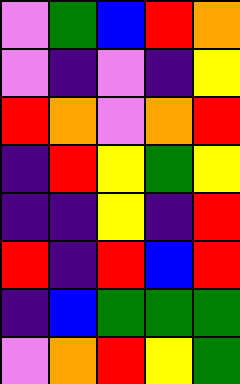[["violet", "green", "blue", "red", "orange"], ["violet", "indigo", "violet", "indigo", "yellow"], ["red", "orange", "violet", "orange", "red"], ["indigo", "red", "yellow", "green", "yellow"], ["indigo", "indigo", "yellow", "indigo", "red"], ["red", "indigo", "red", "blue", "red"], ["indigo", "blue", "green", "green", "green"], ["violet", "orange", "red", "yellow", "green"]]